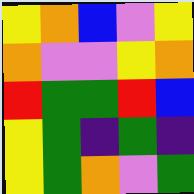[["yellow", "orange", "blue", "violet", "yellow"], ["orange", "violet", "violet", "yellow", "orange"], ["red", "green", "green", "red", "blue"], ["yellow", "green", "indigo", "green", "indigo"], ["yellow", "green", "orange", "violet", "green"]]